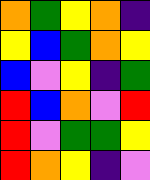[["orange", "green", "yellow", "orange", "indigo"], ["yellow", "blue", "green", "orange", "yellow"], ["blue", "violet", "yellow", "indigo", "green"], ["red", "blue", "orange", "violet", "red"], ["red", "violet", "green", "green", "yellow"], ["red", "orange", "yellow", "indigo", "violet"]]